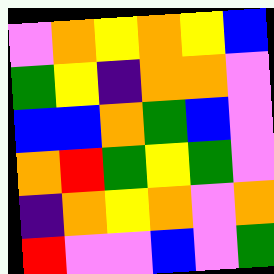[["violet", "orange", "yellow", "orange", "yellow", "blue"], ["green", "yellow", "indigo", "orange", "orange", "violet"], ["blue", "blue", "orange", "green", "blue", "violet"], ["orange", "red", "green", "yellow", "green", "violet"], ["indigo", "orange", "yellow", "orange", "violet", "orange"], ["red", "violet", "violet", "blue", "violet", "green"]]